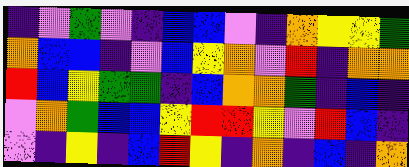[["indigo", "violet", "green", "violet", "indigo", "blue", "blue", "violet", "indigo", "orange", "yellow", "yellow", "green"], ["orange", "blue", "blue", "indigo", "violet", "blue", "yellow", "orange", "violet", "red", "indigo", "orange", "orange"], ["red", "blue", "yellow", "green", "green", "indigo", "blue", "orange", "orange", "green", "indigo", "blue", "indigo"], ["violet", "orange", "green", "blue", "blue", "yellow", "red", "red", "yellow", "violet", "red", "blue", "indigo"], ["violet", "indigo", "yellow", "indigo", "blue", "red", "yellow", "indigo", "orange", "indigo", "blue", "indigo", "orange"]]